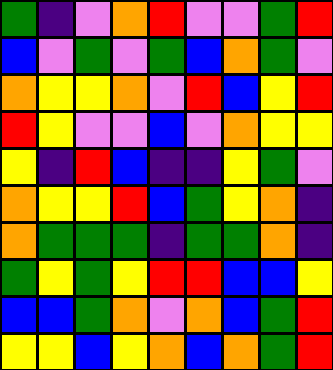[["green", "indigo", "violet", "orange", "red", "violet", "violet", "green", "red"], ["blue", "violet", "green", "violet", "green", "blue", "orange", "green", "violet"], ["orange", "yellow", "yellow", "orange", "violet", "red", "blue", "yellow", "red"], ["red", "yellow", "violet", "violet", "blue", "violet", "orange", "yellow", "yellow"], ["yellow", "indigo", "red", "blue", "indigo", "indigo", "yellow", "green", "violet"], ["orange", "yellow", "yellow", "red", "blue", "green", "yellow", "orange", "indigo"], ["orange", "green", "green", "green", "indigo", "green", "green", "orange", "indigo"], ["green", "yellow", "green", "yellow", "red", "red", "blue", "blue", "yellow"], ["blue", "blue", "green", "orange", "violet", "orange", "blue", "green", "red"], ["yellow", "yellow", "blue", "yellow", "orange", "blue", "orange", "green", "red"]]